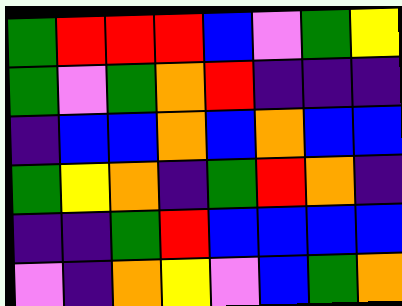[["green", "red", "red", "red", "blue", "violet", "green", "yellow"], ["green", "violet", "green", "orange", "red", "indigo", "indigo", "indigo"], ["indigo", "blue", "blue", "orange", "blue", "orange", "blue", "blue"], ["green", "yellow", "orange", "indigo", "green", "red", "orange", "indigo"], ["indigo", "indigo", "green", "red", "blue", "blue", "blue", "blue"], ["violet", "indigo", "orange", "yellow", "violet", "blue", "green", "orange"]]